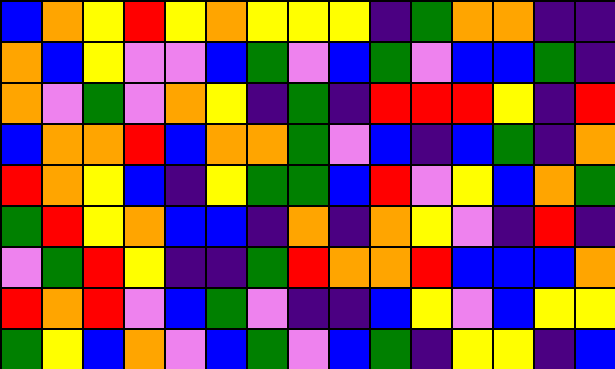[["blue", "orange", "yellow", "red", "yellow", "orange", "yellow", "yellow", "yellow", "indigo", "green", "orange", "orange", "indigo", "indigo"], ["orange", "blue", "yellow", "violet", "violet", "blue", "green", "violet", "blue", "green", "violet", "blue", "blue", "green", "indigo"], ["orange", "violet", "green", "violet", "orange", "yellow", "indigo", "green", "indigo", "red", "red", "red", "yellow", "indigo", "red"], ["blue", "orange", "orange", "red", "blue", "orange", "orange", "green", "violet", "blue", "indigo", "blue", "green", "indigo", "orange"], ["red", "orange", "yellow", "blue", "indigo", "yellow", "green", "green", "blue", "red", "violet", "yellow", "blue", "orange", "green"], ["green", "red", "yellow", "orange", "blue", "blue", "indigo", "orange", "indigo", "orange", "yellow", "violet", "indigo", "red", "indigo"], ["violet", "green", "red", "yellow", "indigo", "indigo", "green", "red", "orange", "orange", "red", "blue", "blue", "blue", "orange"], ["red", "orange", "red", "violet", "blue", "green", "violet", "indigo", "indigo", "blue", "yellow", "violet", "blue", "yellow", "yellow"], ["green", "yellow", "blue", "orange", "violet", "blue", "green", "violet", "blue", "green", "indigo", "yellow", "yellow", "indigo", "blue"]]